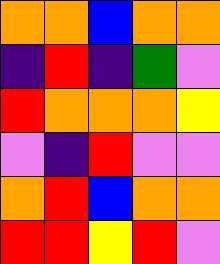[["orange", "orange", "blue", "orange", "orange"], ["indigo", "red", "indigo", "green", "violet"], ["red", "orange", "orange", "orange", "yellow"], ["violet", "indigo", "red", "violet", "violet"], ["orange", "red", "blue", "orange", "orange"], ["red", "red", "yellow", "red", "violet"]]